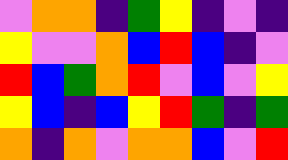[["violet", "orange", "orange", "indigo", "green", "yellow", "indigo", "violet", "indigo"], ["yellow", "violet", "violet", "orange", "blue", "red", "blue", "indigo", "violet"], ["red", "blue", "green", "orange", "red", "violet", "blue", "violet", "yellow"], ["yellow", "blue", "indigo", "blue", "yellow", "red", "green", "indigo", "green"], ["orange", "indigo", "orange", "violet", "orange", "orange", "blue", "violet", "red"]]